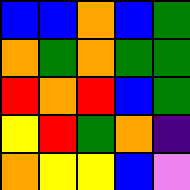[["blue", "blue", "orange", "blue", "green"], ["orange", "green", "orange", "green", "green"], ["red", "orange", "red", "blue", "green"], ["yellow", "red", "green", "orange", "indigo"], ["orange", "yellow", "yellow", "blue", "violet"]]